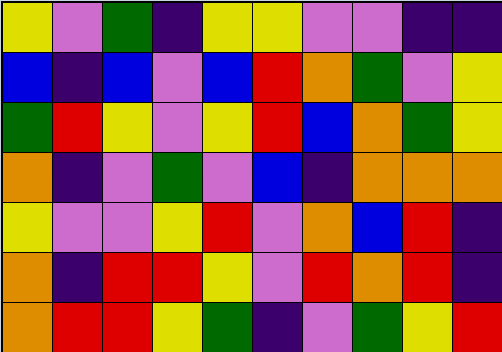[["yellow", "violet", "green", "indigo", "yellow", "yellow", "violet", "violet", "indigo", "indigo"], ["blue", "indigo", "blue", "violet", "blue", "red", "orange", "green", "violet", "yellow"], ["green", "red", "yellow", "violet", "yellow", "red", "blue", "orange", "green", "yellow"], ["orange", "indigo", "violet", "green", "violet", "blue", "indigo", "orange", "orange", "orange"], ["yellow", "violet", "violet", "yellow", "red", "violet", "orange", "blue", "red", "indigo"], ["orange", "indigo", "red", "red", "yellow", "violet", "red", "orange", "red", "indigo"], ["orange", "red", "red", "yellow", "green", "indigo", "violet", "green", "yellow", "red"]]